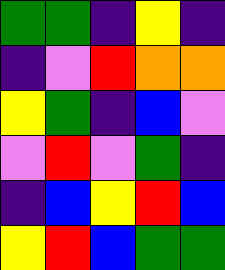[["green", "green", "indigo", "yellow", "indigo"], ["indigo", "violet", "red", "orange", "orange"], ["yellow", "green", "indigo", "blue", "violet"], ["violet", "red", "violet", "green", "indigo"], ["indigo", "blue", "yellow", "red", "blue"], ["yellow", "red", "blue", "green", "green"]]